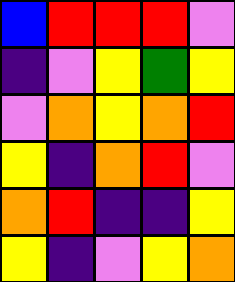[["blue", "red", "red", "red", "violet"], ["indigo", "violet", "yellow", "green", "yellow"], ["violet", "orange", "yellow", "orange", "red"], ["yellow", "indigo", "orange", "red", "violet"], ["orange", "red", "indigo", "indigo", "yellow"], ["yellow", "indigo", "violet", "yellow", "orange"]]